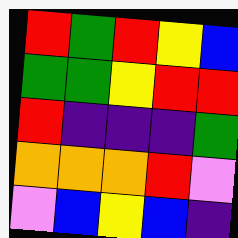[["red", "green", "red", "yellow", "blue"], ["green", "green", "yellow", "red", "red"], ["red", "indigo", "indigo", "indigo", "green"], ["orange", "orange", "orange", "red", "violet"], ["violet", "blue", "yellow", "blue", "indigo"]]